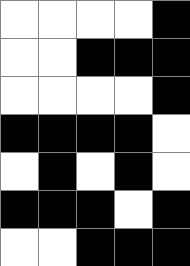[["white", "white", "white", "white", "black"], ["white", "white", "black", "black", "black"], ["white", "white", "white", "white", "black"], ["black", "black", "black", "black", "white"], ["white", "black", "white", "black", "white"], ["black", "black", "black", "white", "black"], ["white", "white", "black", "black", "black"]]